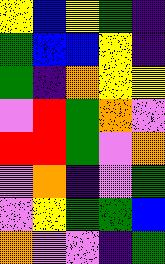[["yellow", "blue", "yellow", "green", "indigo"], ["green", "blue", "blue", "yellow", "indigo"], ["green", "indigo", "orange", "yellow", "yellow"], ["violet", "red", "green", "orange", "violet"], ["red", "red", "green", "violet", "orange"], ["violet", "orange", "indigo", "violet", "green"], ["violet", "yellow", "green", "green", "blue"], ["orange", "violet", "violet", "indigo", "green"]]